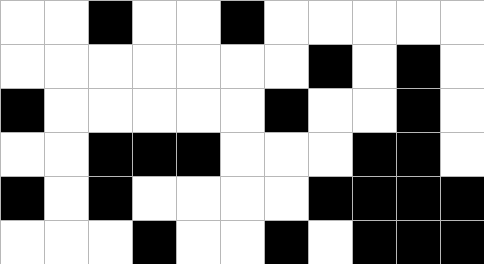[["white", "white", "black", "white", "white", "black", "white", "white", "white", "white", "white"], ["white", "white", "white", "white", "white", "white", "white", "black", "white", "black", "white"], ["black", "white", "white", "white", "white", "white", "black", "white", "white", "black", "white"], ["white", "white", "black", "black", "black", "white", "white", "white", "black", "black", "white"], ["black", "white", "black", "white", "white", "white", "white", "black", "black", "black", "black"], ["white", "white", "white", "black", "white", "white", "black", "white", "black", "black", "black"]]